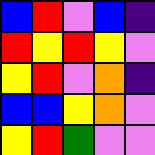[["blue", "red", "violet", "blue", "indigo"], ["red", "yellow", "red", "yellow", "violet"], ["yellow", "red", "violet", "orange", "indigo"], ["blue", "blue", "yellow", "orange", "violet"], ["yellow", "red", "green", "violet", "violet"]]